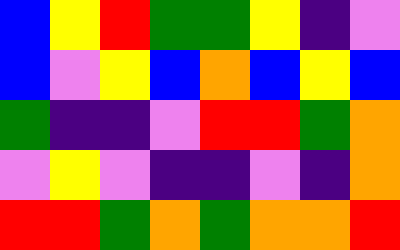[["blue", "yellow", "red", "green", "green", "yellow", "indigo", "violet"], ["blue", "violet", "yellow", "blue", "orange", "blue", "yellow", "blue"], ["green", "indigo", "indigo", "violet", "red", "red", "green", "orange"], ["violet", "yellow", "violet", "indigo", "indigo", "violet", "indigo", "orange"], ["red", "red", "green", "orange", "green", "orange", "orange", "red"]]